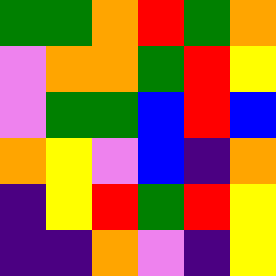[["green", "green", "orange", "red", "green", "orange"], ["violet", "orange", "orange", "green", "red", "yellow"], ["violet", "green", "green", "blue", "red", "blue"], ["orange", "yellow", "violet", "blue", "indigo", "orange"], ["indigo", "yellow", "red", "green", "red", "yellow"], ["indigo", "indigo", "orange", "violet", "indigo", "yellow"]]